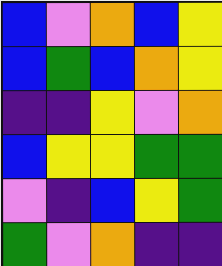[["blue", "violet", "orange", "blue", "yellow"], ["blue", "green", "blue", "orange", "yellow"], ["indigo", "indigo", "yellow", "violet", "orange"], ["blue", "yellow", "yellow", "green", "green"], ["violet", "indigo", "blue", "yellow", "green"], ["green", "violet", "orange", "indigo", "indigo"]]